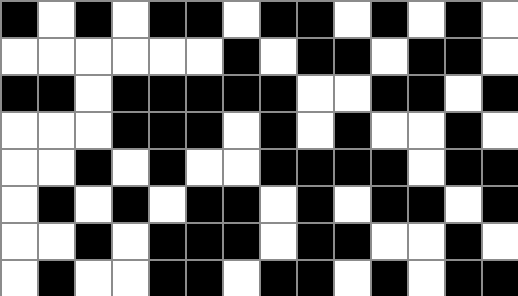[["black", "white", "black", "white", "black", "black", "white", "black", "black", "white", "black", "white", "black", "white"], ["white", "white", "white", "white", "white", "white", "black", "white", "black", "black", "white", "black", "black", "white"], ["black", "black", "white", "black", "black", "black", "black", "black", "white", "white", "black", "black", "white", "black"], ["white", "white", "white", "black", "black", "black", "white", "black", "white", "black", "white", "white", "black", "white"], ["white", "white", "black", "white", "black", "white", "white", "black", "black", "black", "black", "white", "black", "black"], ["white", "black", "white", "black", "white", "black", "black", "white", "black", "white", "black", "black", "white", "black"], ["white", "white", "black", "white", "black", "black", "black", "white", "black", "black", "white", "white", "black", "white"], ["white", "black", "white", "white", "black", "black", "white", "black", "black", "white", "black", "white", "black", "black"]]